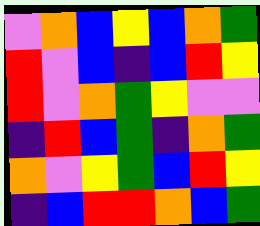[["violet", "orange", "blue", "yellow", "blue", "orange", "green"], ["red", "violet", "blue", "indigo", "blue", "red", "yellow"], ["red", "violet", "orange", "green", "yellow", "violet", "violet"], ["indigo", "red", "blue", "green", "indigo", "orange", "green"], ["orange", "violet", "yellow", "green", "blue", "red", "yellow"], ["indigo", "blue", "red", "red", "orange", "blue", "green"]]